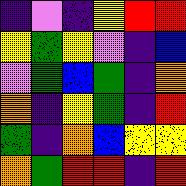[["indigo", "violet", "indigo", "yellow", "red", "red"], ["yellow", "green", "yellow", "violet", "indigo", "blue"], ["violet", "green", "blue", "green", "indigo", "orange"], ["orange", "indigo", "yellow", "green", "indigo", "red"], ["green", "indigo", "orange", "blue", "yellow", "yellow"], ["orange", "green", "red", "red", "indigo", "red"]]